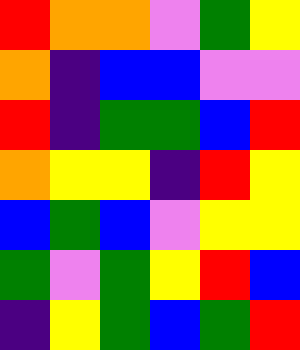[["red", "orange", "orange", "violet", "green", "yellow"], ["orange", "indigo", "blue", "blue", "violet", "violet"], ["red", "indigo", "green", "green", "blue", "red"], ["orange", "yellow", "yellow", "indigo", "red", "yellow"], ["blue", "green", "blue", "violet", "yellow", "yellow"], ["green", "violet", "green", "yellow", "red", "blue"], ["indigo", "yellow", "green", "blue", "green", "red"]]